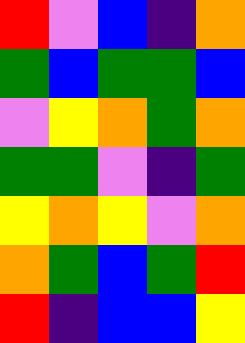[["red", "violet", "blue", "indigo", "orange"], ["green", "blue", "green", "green", "blue"], ["violet", "yellow", "orange", "green", "orange"], ["green", "green", "violet", "indigo", "green"], ["yellow", "orange", "yellow", "violet", "orange"], ["orange", "green", "blue", "green", "red"], ["red", "indigo", "blue", "blue", "yellow"]]